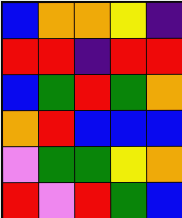[["blue", "orange", "orange", "yellow", "indigo"], ["red", "red", "indigo", "red", "red"], ["blue", "green", "red", "green", "orange"], ["orange", "red", "blue", "blue", "blue"], ["violet", "green", "green", "yellow", "orange"], ["red", "violet", "red", "green", "blue"]]